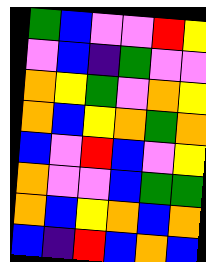[["green", "blue", "violet", "violet", "red", "yellow"], ["violet", "blue", "indigo", "green", "violet", "violet"], ["orange", "yellow", "green", "violet", "orange", "yellow"], ["orange", "blue", "yellow", "orange", "green", "orange"], ["blue", "violet", "red", "blue", "violet", "yellow"], ["orange", "violet", "violet", "blue", "green", "green"], ["orange", "blue", "yellow", "orange", "blue", "orange"], ["blue", "indigo", "red", "blue", "orange", "blue"]]